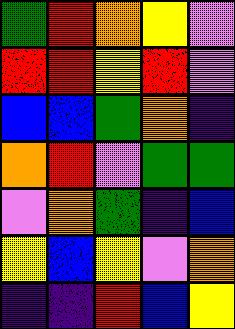[["green", "red", "orange", "yellow", "violet"], ["red", "red", "yellow", "red", "violet"], ["blue", "blue", "green", "orange", "indigo"], ["orange", "red", "violet", "green", "green"], ["violet", "orange", "green", "indigo", "blue"], ["yellow", "blue", "yellow", "violet", "orange"], ["indigo", "indigo", "red", "blue", "yellow"]]